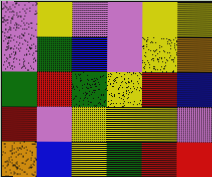[["violet", "yellow", "violet", "violet", "yellow", "yellow"], ["violet", "green", "blue", "violet", "yellow", "orange"], ["green", "red", "green", "yellow", "red", "blue"], ["red", "violet", "yellow", "yellow", "yellow", "violet"], ["orange", "blue", "yellow", "green", "red", "red"]]